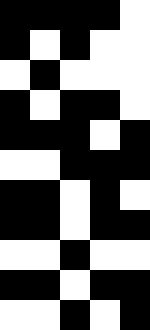[["black", "black", "black", "black", "white"], ["black", "white", "black", "white", "white"], ["white", "black", "white", "white", "white"], ["black", "white", "black", "black", "white"], ["black", "black", "black", "white", "black"], ["white", "white", "black", "black", "black"], ["black", "black", "white", "black", "white"], ["black", "black", "white", "black", "black"], ["white", "white", "black", "white", "white"], ["black", "black", "white", "black", "black"], ["white", "white", "black", "white", "black"]]